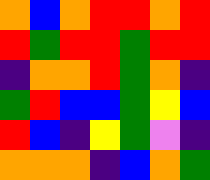[["orange", "blue", "orange", "red", "red", "orange", "red"], ["red", "green", "red", "red", "green", "red", "red"], ["indigo", "orange", "orange", "red", "green", "orange", "indigo"], ["green", "red", "blue", "blue", "green", "yellow", "blue"], ["red", "blue", "indigo", "yellow", "green", "violet", "indigo"], ["orange", "orange", "orange", "indigo", "blue", "orange", "green"]]